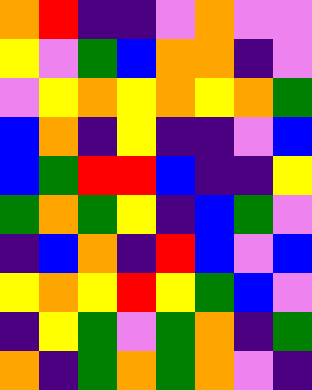[["orange", "red", "indigo", "indigo", "violet", "orange", "violet", "violet"], ["yellow", "violet", "green", "blue", "orange", "orange", "indigo", "violet"], ["violet", "yellow", "orange", "yellow", "orange", "yellow", "orange", "green"], ["blue", "orange", "indigo", "yellow", "indigo", "indigo", "violet", "blue"], ["blue", "green", "red", "red", "blue", "indigo", "indigo", "yellow"], ["green", "orange", "green", "yellow", "indigo", "blue", "green", "violet"], ["indigo", "blue", "orange", "indigo", "red", "blue", "violet", "blue"], ["yellow", "orange", "yellow", "red", "yellow", "green", "blue", "violet"], ["indigo", "yellow", "green", "violet", "green", "orange", "indigo", "green"], ["orange", "indigo", "green", "orange", "green", "orange", "violet", "indigo"]]